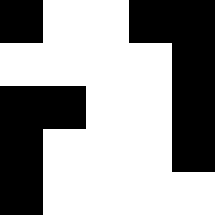[["black", "white", "white", "black", "black"], ["white", "white", "white", "white", "black"], ["black", "black", "white", "white", "black"], ["black", "white", "white", "white", "black"], ["black", "white", "white", "white", "white"]]